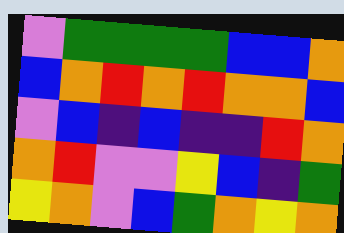[["violet", "green", "green", "green", "green", "blue", "blue", "orange"], ["blue", "orange", "red", "orange", "red", "orange", "orange", "blue"], ["violet", "blue", "indigo", "blue", "indigo", "indigo", "red", "orange"], ["orange", "red", "violet", "violet", "yellow", "blue", "indigo", "green"], ["yellow", "orange", "violet", "blue", "green", "orange", "yellow", "orange"]]